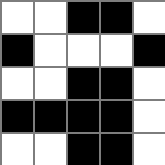[["white", "white", "black", "black", "white"], ["black", "white", "white", "white", "black"], ["white", "white", "black", "black", "white"], ["black", "black", "black", "black", "white"], ["white", "white", "black", "black", "white"]]